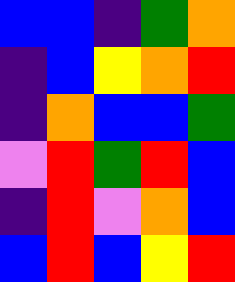[["blue", "blue", "indigo", "green", "orange"], ["indigo", "blue", "yellow", "orange", "red"], ["indigo", "orange", "blue", "blue", "green"], ["violet", "red", "green", "red", "blue"], ["indigo", "red", "violet", "orange", "blue"], ["blue", "red", "blue", "yellow", "red"]]